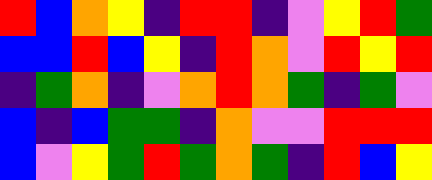[["red", "blue", "orange", "yellow", "indigo", "red", "red", "indigo", "violet", "yellow", "red", "green"], ["blue", "blue", "red", "blue", "yellow", "indigo", "red", "orange", "violet", "red", "yellow", "red"], ["indigo", "green", "orange", "indigo", "violet", "orange", "red", "orange", "green", "indigo", "green", "violet"], ["blue", "indigo", "blue", "green", "green", "indigo", "orange", "violet", "violet", "red", "red", "red"], ["blue", "violet", "yellow", "green", "red", "green", "orange", "green", "indigo", "red", "blue", "yellow"]]